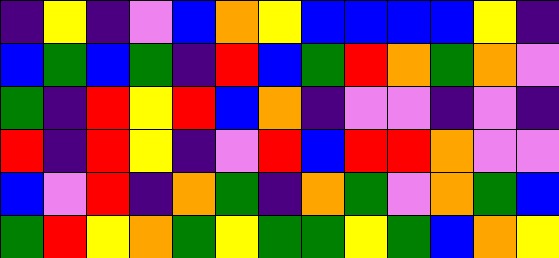[["indigo", "yellow", "indigo", "violet", "blue", "orange", "yellow", "blue", "blue", "blue", "blue", "yellow", "indigo"], ["blue", "green", "blue", "green", "indigo", "red", "blue", "green", "red", "orange", "green", "orange", "violet"], ["green", "indigo", "red", "yellow", "red", "blue", "orange", "indigo", "violet", "violet", "indigo", "violet", "indigo"], ["red", "indigo", "red", "yellow", "indigo", "violet", "red", "blue", "red", "red", "orange", "violet", "violet"], ["blue", "violet", "red", "indigo", "orange", "green", "indigo", "orange", "green", "violet", "orange", "green", "blue"], ["green", "red", "yellow", "orange", "green", "yellow", "green", "green", "yellow", "green", "blue", "orange", "yellow"]]